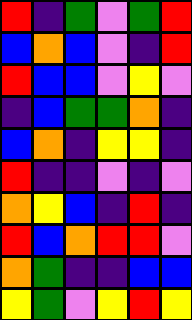[["red", "indigo", "green", "violet", "green", "red"], ["blue", "orange", "blue", "violet", "indigo", "red"], ["red", "blue", "blue", "violet", "yellow", "violet"], ["indigo", "blue", "green", "green", "orange", "indigo"], ["blue", "orange", "indigo", "yellow", "yellow", "indigo"], ["red", "indigo", "indigo", "violet", "indigo", "violet"], ["orange", "yellow", "blue", "indigo", "red", "indigo"], ["red", "blue", "orange", "red", "red", "violet"], ["orange", "green", "indigo", "indigo", "blue", "blue"], ["yellow", "green", "violet", "yellow", "red", "yellow"]]